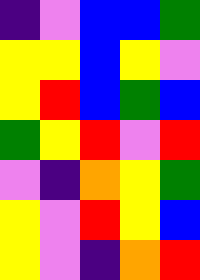[["indigo", "violet", "blue", "blue", "green"], ["yellow", "yellow", "blue", "yellow", "violet"], ["yellow", "red", "blue", "green", "blue"], ["green", "yellow", "red", "violet", "red"], ["violet", "indigo", "orange", "yellow", "green"], ["yellow", "violet", "red", "yellow", "blue"], ["yellow", "violet", "indigo", "orange", "red"]]